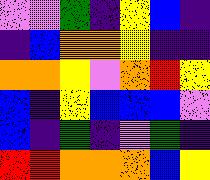[["violet", "violet", "green", "indigo", "yellow", "blue", "indigo"], ["indigo", "blue", "orange", "orange", "yellow", "indigo", "indigo"], ["orange", "orange", "yellow", "violet", "orange", "red", "yellow"], ["blue", "indigo", "yellow", "blue", "blue", "blue", "violet"], ["blue", "indigo", "green", "indigo", "violet", "green", "indigo"], ["red", "red", "orange", "orange", "orange", "blue", "yellow"]]